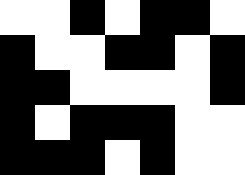[["white", "white", "black", "white", "black", "black", "white"], ["black", "white", "white", "black", "black", "white", "black"], ["black", "black", "white", "white", "white", "white", "black"], ["black", "white", "black", "black", "black", "white", "white"], ["black", "black", "black", "white", "black", "white", "white"]]